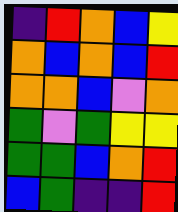[["indigo", "red", "orange", "blue", "yellow"], ["orange", "blue", "orange", "blue", "red"], ["orange", "orange", "blue", "violet", "orange"], ["green", "violet", "green", "yellow", "yellow"], ["green", "green", "blue", "orange", "red"], ["blue", "green", "indigo", "indigo", "red"]]